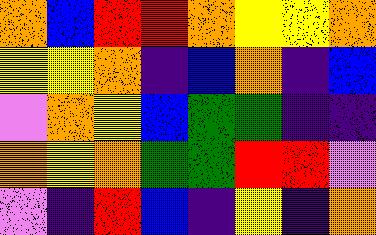[["orange", "blue", "red", "red", "orange", "yellow", "yellow", "orange"], ["yellow", "yellow", "orange", "indigo", "blue", "orange", "indigo", "blue"], ["violet", "orange", "yellow", "blue", "green", "green", "indigo", "indigo"], ["orange", "yellow", "orange", "green", "green", "red", "red", "violet"], ["violet", "indigo", "red", "blue", "indigo", "yellow", "indigo", "orange"]]